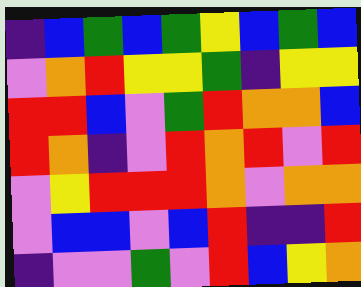[["indigo", "blue", "green", "blue", "green", "yellow", "blue", "green", "blue"], ["violet", "orange", "red", "yellow", "yellow", "green", "indigo", "yellow", "yellow"], ["red", "red", "blue", "violet", "green", "red", "orange", "orange", "blue"], ["red", "orange", "indigo", "violet", "red", "orange", "red", "violet", "red"], ["violet", "yellow", "red", "red", "red", "orange", "violet", "orange", "orange"], ["violet", "blue", "blue", "violet", "blue", "red", "indigo", "indigo", "red"], ["indigo", "violet", "violet", "green", "violet", "red", "blue", "yellow", "orange"]]